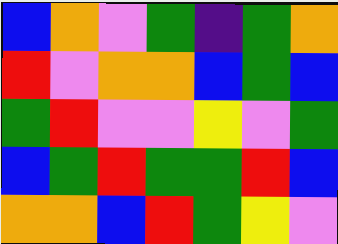[["blue", "orange", "violet", "green", "indigo", "green", "orange"], ["red", "violet", "orange", "orange", "blue", "green", "blue"], ["green", "red", "violet", "violet", "yellow", "violet", "green"], ["blue", "green", "red", "green", "green", "red", "blue"], ["orange", "orange", "blue", "red", "green", "yellow", "violet"]]